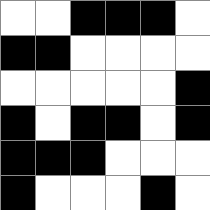[["white", "white", "black", "black", "black", "white"], ["black", "black", "white", "white", "white", "white"], ["white", "white", "white", "white", "white", "black"], ["black", "white", "black", "black", "white", "black"], ["black", "black", "black", "white", "white", "white"], ["black", "white", "white", "white", "black", "white"]]